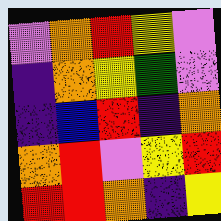[["violet", "orange", "red", "yellow", "violet"], ["indigo", "orange", "yellow", "green", "violet"], ["indigo", "blue", "red", "indigo", "orange"], ["orange", "red", "violet", "yellow", "red"], ["red", "red", "orange", "indigo", "yellow"]]